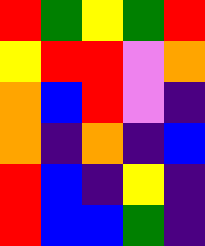[["red", "green", "yellow", "green", "red"], ["yellow", "red", "red", "violet", "orange"], ["orange", "blue", "red", "violet", "indigo"], ["orange", "indigo", "orange", "indigo", "blue"], ["red", "blue", "indigo", "yellow", "indigo"], ["red", "blue", "blue", "green", "indigo"]]